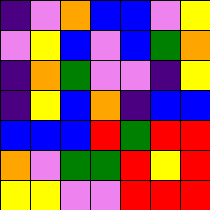[["indigo", "violet", "orange", "blue", "blue", "violet", "yellow"], ["violet", "yellow", "blue", "violet", "blue", "green", "orange"], ["indigo", "orange", "green", "violet", "violet", "indigo", "yellow"], ["indigo", "yellow", "blue", "orange", "indigo", "blue", "blue"], ["blue", "blue", "blue", "red", "green", "red", "red"], ["orange", "violet", "green", "green", "red", "yellow", "red"], ["yellow", "yellow", "violet", "violet", "red", "red", "red"]]